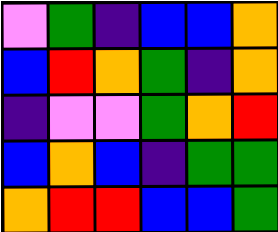[["violet", "green", "indigo", "blue", "blue", "orange"], ["blue", "red", "orange", "green", "indigo", "orange"], ["indigo", "violet", "violet", "green", "orange", "red"], ["blue", "orange", "blue", "indigo", "green", "green"], ["orange", "red", "red", "blue", "blue", "green"]]